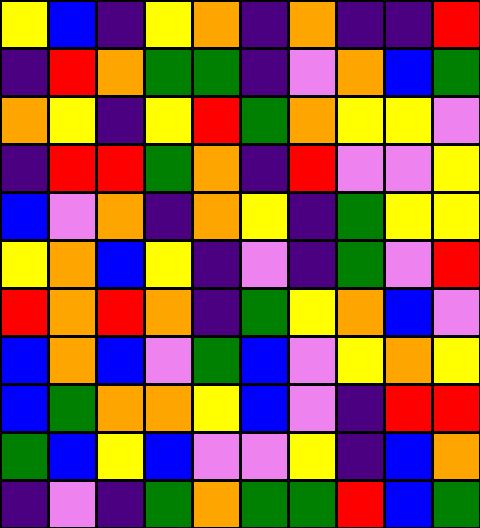[["yellow", "blue", "indigo", "yellow", "orange", "indigo", "orange", "indigo", "indigo", "red"], ["indigo", "red", "orange", "green", "green", "indigo", "violet", "orange", "blue", "green"], ["orange", "yellow", "indigo", "yellow", "red", "green", "orange", "yellow", "yellow", "violet"], ["indigo", "red", "red", "green", "orange", "indigo", "red", "violet", "violet", "yellow"], ["blue", "violet", "orange", "indigo", "orange", "yellow", "indigo", "green", "yellow", "yellow"], ["yellow", "orange", "blue", "yellow", "indigo", "violet", "indigo", "green", "violet", "red"], ["red", "orange", "red", "orange", "indigo", "green", "yellow", "orange", "blue", "violet"], ["blue", "orange", "blue", "violet", "green", "blue", "violet", "yellow", "orange", "yellow"], ["blue", "green", "orange", "orange", "yellow", "blue", "violet", "indigo", "red", "red"], ["green", "blue", "yellow", "blue", "violet", "violet", "yellow", "indigo", "blue", "orange"], ["indigo", "violet", "indigo", "green", "orange", "green", "green", "red", "blue", "green"]]